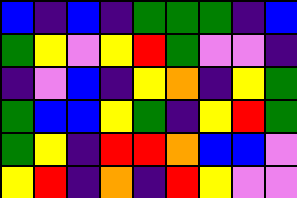[["blue", "indigo", "blue", "indigo", "green", "green", "green", "indigo", "blue"], ["green", "yellow", "violet", "yellow", "red", "green", "violet", "violet", "indigo"], ["indigo", "violet", "blue", "indigo", "yellow", "orange", "indigo", "yellow", "green"], ["green", "blue", "blue", "yellow", "green", "indigo", "yellow", "red", "green"], ["green", "yellow", "indigo", "red", "red", "orange", "blue", "blue", "violet"], ["yellow", "red", "indigo", "orange", "indigo", "red", "yellow", "violet", "violet"]]